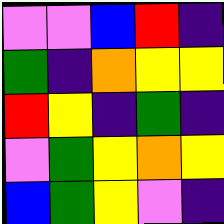[["violet", "violet", "blue", "red", "indigo"], ["green", "indigo", "orange", "yellow", "yellow"], ["red", "yellow", "indigo", "green", "indigo"], ["violet", "green", "yellow", "orange", "yellow"], ["blue", "green", "yellow", "violet", "indigo"]]